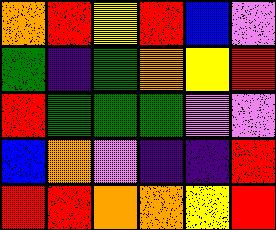[["orange", "red", "yellow", "red", "blue", "violet"], ["green", "indigo", "green", "orange", "yellow", "red"], ["red", "green", "green", "green", "violet", "violet"], ["blue", "orange", "violet", "indigo", "indigo", "red"], ["red", "red", "orange", "orange", "yellow", "red"]]